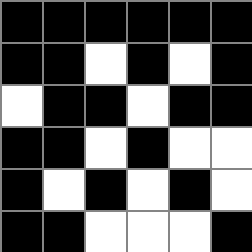[["black", "black", "black", "black", "black", "black"], ["black", "black", "white", "black", "white", "black"], ["white", "black", "black", "white", "black", "black"], ["black", "black", "white", "black", "white", "white"], ["black", "white", "black", "white", "black", "white"], ["black", "black", "white", "white", "white", "black"]]